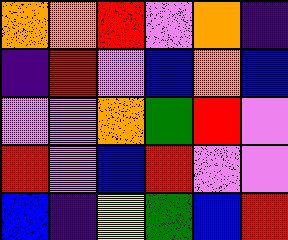[["orange", "orange", "red", "violet", "orange", "indigo"], ["indigo", "red", "violet", "blue", "orange", "blue"], ["violet", "violet", "orange", "green", "red", "violet"], ["red", "violet", "blue", "red", "violet", "violet"], ["blue", "indigo", "yellow", "green", "blue", "red"]]